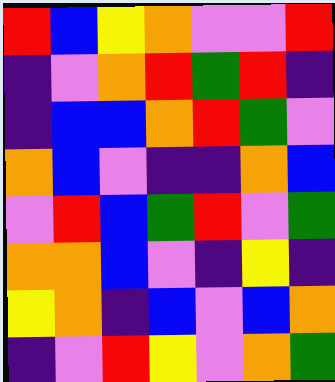[["red", "blue", "yellow", "orange", "violet", "violet", "red"], ["indigo", "violet", "orange", "red", "green", "red", "indigo"], ["indigo", "blue", "blue", "orange", "red", "green", "violet"], ["orange", "blue", "violet", "indigo", "indigo", "orange", "blue"], ["violet", "red", "blue", "green", "red", "violet", "green"], ["orange", "orange", "blue", "violet", "indigo", "yellow", "indigo"], ["yellow", "orange", "indigo", "blue", "violet", "blue", "orange"], ["indigo", "violet", "red", "yellow", "violet", "orange", "green"]]